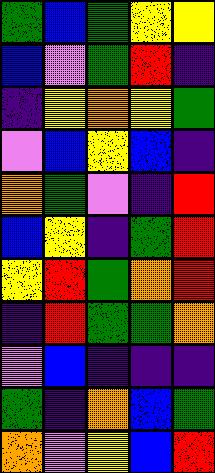[["green", "blue", "green", "yellow", "yellow"], ["blue", "violet", "green", "red", "indigo"], ["indigo", "yellow", "orange", "yellow", "green"], ["violet", "blue", "yellow", "blue", "indigo"], ["orange", "green", "violet", "indigo", "red"], ["blue", "yellow", "indigo", "green", "red"], ["yellow", "red", "green", "orange", "red"], ["indigo", "red", "green", "green", "orange"], ["violet", "blue", "indigo", "indigo", "indigo"], ["green", "indigo", "orange", "blue", "green"], ["orange", "violet", "yellow", "blue", "red"]]